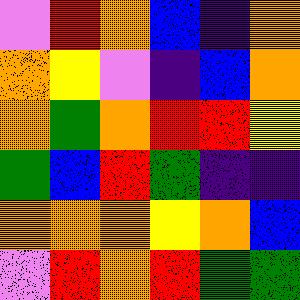[["violet", "red", "orange", "blue", "indigo", "orange"], ["orange", "yellow", "violet", "indigo", "blue", "orange"], ["orange", "green", "orange", "red", "red", "yellow"], ["green", "blue", "red", "green", "indigo", "indigo"], ["orange", "orange", "orange", "yellow", "orange", "blue"], ["violet", "red", "orange", "red", "green", "green"]]